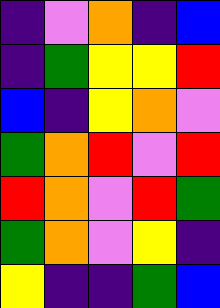[["indigo", "violet", "orange", "indigo", "blue"], ["indigo", "green", "yellow", "yellow", "red"], ["blue", "indigo", "yellow", "orange", "violet"], ["green", "orange", "red", "violet", "red"], ["red", "orange", "violet", "red", "green"], ["green", "orange", "violet", "yellow", "indigo"], ["yellow", "indigo", "indigo", "green", "blue"]]